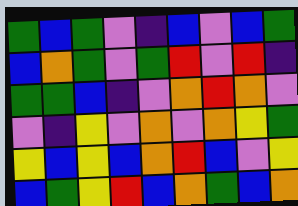[["green", "blue", "green", "violet", "indigo", "blue", "violet", "blue", "green"], ["blue", "orange", "green", "violet", "green", "red", "violet", "red", "indigo"], ["green", "green", "blue", "indigo", "violet", "orange", "red", "orange", "violet"], ["violet", "indigo", "yellow", "violet", "orange", "violet", "orange", "yellow", "green"], ["yellow", "blue", "yellow", "blue", "orange", "red", "blue", "violet", "yellow"], ["blue", "green", "yellow", "red", "blue", "orange", "green", "blue", "orange"]]